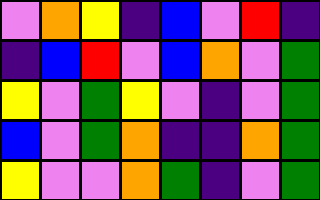[["violet", "orange", "yellow", "indigo", "blue", "violet", "red", "indigo"], ["indigo", "blue", "red", "violet", "blue", "orange", "violet", "green"], ["yellow", "violet", "green", "yellow", "violet", "indigo", "violet", "green"], ["blue", "violet", "green", "orange", "indigo", "indigo", "orange", "green"], ["yellow", "violet", "violet", "orange", "green", "indigo", "violet", "green"]]